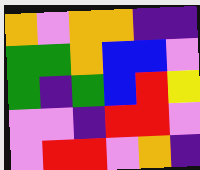[["orange", "violet", "orange", "orange", "indigo", "indigo"], ["green", "green", "orange", "blue", "blue", "violet"], ["green", "indigo", "green", "blue", "red", "yellow"], ["violet", "violet", "indigo", "red", "red", "violet"], ["violet", "red", "red", "violet", "orange", "indigo"]]